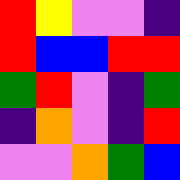[["red", "yellow", "violet", "violet", "indigo"], ["red", "blue", "blue", "red", "red"], ["green", "red", "violet", "indigo", "green"], ["indigo", "orange", "violet", "indigo", "red"], ["violet", "violet", "orange", "green", "blue"]]